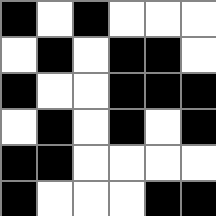[["black", "white", "black", "white", "white", "white"], ["white", "black", "white", "black", "black", "white"], ["black", "white", "white", "black", "black", "black"], ["white", "black", "white", "black", "white", "black"], ["black", "black", "white", "white", "white", "white"], ["black", "white", "white", "white", "black", "black"]]